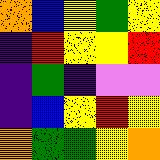[["orange", "blue", "yellow", "green", "yellow"], ["indigo", "red", "yellow", "yellow", "red"], ["indigo", "green", "indigo", "violet", "violet"], ["indigo", "blue", "yellow", "red", "yellow"], ["orange", "green", "green", "yellow", "orange"]]